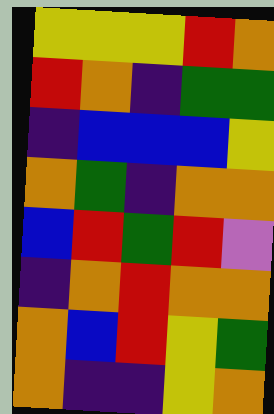[["yellow", "yellow", "yellow", "red", "orange"], ["red", "orange", "indigo", "green", "green"], ["indigo", "blue", "blue", "blue", "yellow"], ["orange", "green", "indigo", "orange", "orange"], ["blue", "red", "green", "red", "violet"], ["indigo", "orange", "red", "orange", "orange"], ["orange", "blue", "red", "yellow", "green"], ["orange", "indigo", "indigo", "yellow", "orange"]]